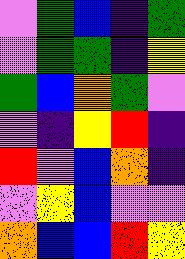[["violet", "green", "blue", "indigo", "green"], ["violet", "green", "green", "indigo", "yellow"], ["green", "blue", "orange", "green", "violet"], ["violet", "indigo", "yellow", "red", "indigo"], ["red", "violet", "blue", "orange", "indigo"], ["violet", "yellow", "blue", "violet", "violet"], ["orange", "blue", "blue", "red", "yellow"]]